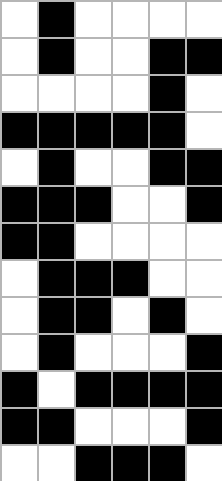[["white", "black", "white", "white", "white", "white"], ["white", "black", "white", "white", "black", "black"], ["white", "white", "white", "white", "black", "white"], ["black", "black", "black", "black", "black", "white"], ["white", "black", "white", "white", "black", "black"], ["black", "black", "black", "white", "white", "black"], ["black", "black", "white", "white", "white", "white"], ["white", "black", "black", "black", "white", "white"], ["white", "black", "black", "white", "black", "white"], ["white", "black", "white", "white", "white", "black"], ["black", "white", "black", "black", "black", "black"], ["black", "black", "white", "white", "white", "black"], ["white", "white", "black", "black", "black", "white"]]